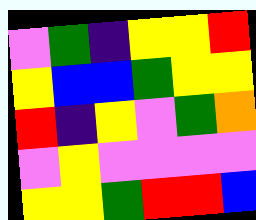[["violet", "green", "indigo", "yellow", "yellow", "red"], ["yellow", "blue", "blue", "green", "yellow", "yellow"], ["red", "indigo", "yellow", "violet", "green", "orange"], ["violet", "yellow", "violet", "violet", "violet", "violet"], ["yellow", "yellow", "green", "red", "red", "blue"]]